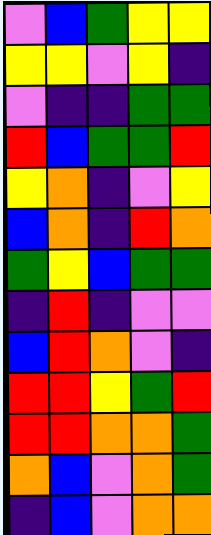[["violet", "blue", "green", "yellow", "yellow"], ["yellow", "yellow", "violet", "yellow", "indigo"], ["violet", "indigo", "indigo", "green", "green"], ["red", "blue", "green", "green", "red"], ["yellow", "orange", "indigo", "violet", "yellow"], ["blue", "orange", "indigo", "red", "orange"], ["green", "yellow", "blue", "green", "green"], ["indigo", "red", "indigo", "violet", "violet"], ["blue", "red", "orange", "violet", "indigo"], ["red", "red", "yellow", "green", "red"], ["red", "red", "orange", "orange", "green"], ["orange", "blue", "violet", "orange", "green"], ["indigo", "blue", "violet", "orange", "orange"]]